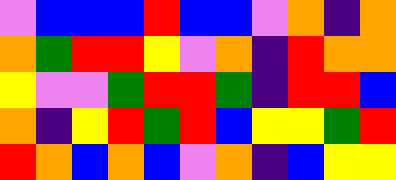[["violet", "blue", "blue", "blue", "red", "blue", "blue", "violet", "orange", "indigo", "orange"], ["orange", "green", "red", "red", "yellow", "violet", "orange", "indigo", "red", "orange", "orange"], ["yellow", "violet", "violet", "green", "red", "red", "green", "indigo", "red", "red", "blue"], ["orange", "indigo", "yellow", "red", "green", "red", "blue", "yellow", "yellow", "green", "red"], ["red", "orange", "blue", "orange", "blue", "violet", "orange", "indigo", "blue", "yellow", "yellow"]]